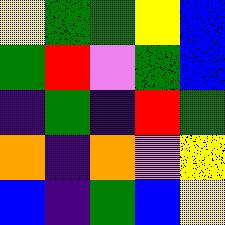[["yellow", "green", "green", "yellow", "blue"], ["green", "red", "violet", "green", "blue"], ["indigo", "green", "indigo", "red", "green"], ["orange", "indigo", "orange", "violet", "yellow"], ["blue", "indigo", "green", "blue", "yellow"]]